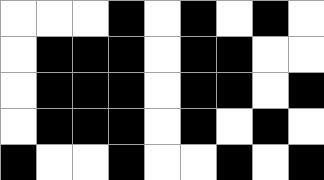[["white", "white", "white", "black", "white", "black", "white", "black", "white"], ["white", "black", "black", "black", "white", "black", "black", "white", "white"], ["white", "black", "black", "black", "white", "black", "black", "white", "black"], ["white", "black", "black", "black", "white", "black", "white", "black", "white"], ["black", "white", "white", "black", "white", "white", "black", "white", "black"]]